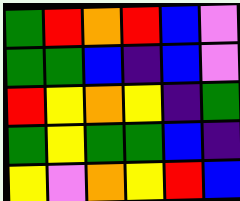[["green", "red", "orange", "red", "blue", "violet"], ["green", "green", "blue", "indigo", "blue", "violet"], ["red", "yellow", "orange", "yellow", "indigo", "green"], ["green", "yellow", "green", "green", "blue", "indigo"], ["yellow", "violet", "orange", "yellow", "red", "blue"]]